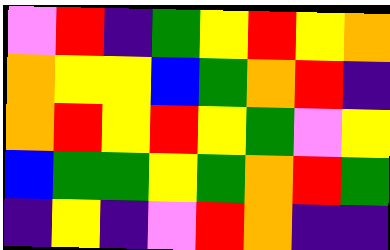[["violet", "red", "indigo", "green", "yellow", "red", "yellow", "orange"], ["orange", "yellow", "yellow", "blue", "green", "orange", "red", "indigo"], ["orange", "red", "yellow", "red", "yellow", "green", "violet", "yellow"], ["blue", "green", "green", "yellow", "green", "orange", "red", "green"], ["indigo", "yellow", "indigo", "violet", "red", "orange", "indigo", "indigo"]]